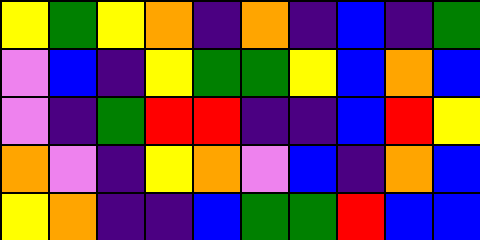[["yellow", "green", "yellow", "orange", "indigo", "orange", "indigo", "blue", "indigo", "green"], ["violet", "blue", "indigo", "yellow", "green", "green", "yellow", "blue", "orange", "blue"], ["violet", "indigo", "green", "red", "red", "indigo", "indigo", "blue", "red", "yellow"], ["orange", "violet", "indigo", "yellow", "orange", "violet", "blue", "indigo", "orange", "blue"], ["yellow", "orange", "indigo", "indigo", "blue", "green", "green", "red", "blue", "blue"]]